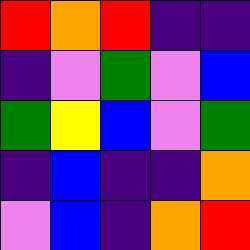[["red", "orange", "red", "indigo", "indigo"], ["indigo", "violet", "green", "violet", "blue"], ["green", "yellow", "blue", "violet", "green"], ["indigo", "blue", "indigo", "indigo", "orange"], ["violet", "blue", "indigo", "orange", "red"]]